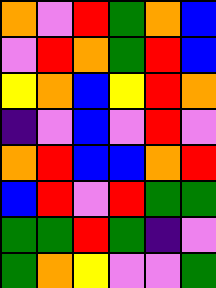[["orange", "violet", "red", "green", "orange", "blue"], ["violet", "red", "orange", "green", "red", "blue"], ["yellow", "orange", "blue", "yellow", "red", "orange"], ["indigo", "violet", "blue", "violet", "red", "violet"], ["orange", "red", "blue", "blue", "orange", "red"], ["blue", "red", "violet", "red", "green", "green"], ["green", "green", "red", "green", "indigo", "violet"], ["green", "orange", "yellow", "violet", "violet", "green"]]